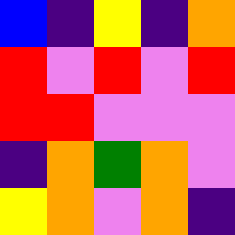[["blue", "indigo", "yellow", "indigo", "orange"], ["red", "violet", "red", "violet", "red"], ["red", "red", "violet", "violet", "violet"], ["indigo", "orange", "green", "orange", "violet"], ["yellow", "orange", "violet", "orange", "indigo"]]